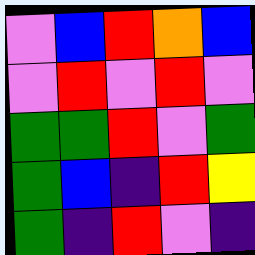[["violet", "blue", "red", "orange", "blue"], ["violet", "red", "violet", "red", "violet"], ["green", "green", "red", "violet", "green"], ["green", "blue", "indigo", "red", "yellow"], ["green", "indigo", "red", "violet", "indigo"]]